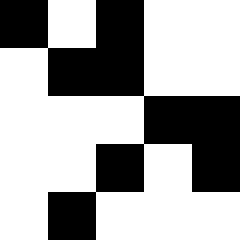[["black", "white", "black", "white", "white"], ["white", "black", "black", "white", "white"], ["white", "white", "white", "black", "black"], ["white", "white", "black", "white", "black"], ["white", "black", "white", "white", "white"]]